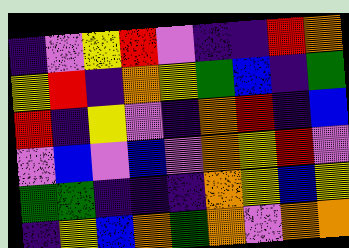[["indigo", "violet", "yellow", "red", "violet", "indigo", "indigo", "red", "orange"], ["yellow", "red", "indigo", "orange", "yellow", "green", "blue", "indigo", "green"], ["red", "indigo", "yellow", "violet", "indigo", "orange", "red", "indigo", "blue"], ["violet", "blue", "violet", "blue", "violet", "orange", "yellow", "red", "violet"], ["green", "green", "indigo", "indigo", "indigo", "orange", "yellow", "blue", "yellow"], ["indigo", "yellow", "blue", "orange", "green", "orange", "violet", "orange", "orange"]]